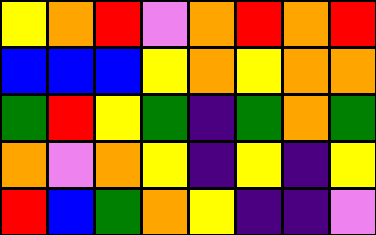[["yellow", "orange", "red", "violet", "orange", "red", "orange", "red"], ["blue", "blue", "blue", "yellow", "orange", "yellow", "orange", "orange"], ["green", "red", "yellow", "green", "indigo", "green", "orange", "green"], ["orange", "violet", "orange", "yellow", "indigo", "yellow", "indigo", "yellow"], ["red", "blue", "green", "orange", "yellow", "indigo", "indigo", "violet"]]